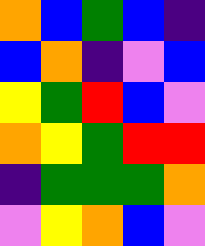[["orange", "blue", "green", "blue", "indigo"], ["blue", "orange", "indigo", "violet", "blue"], ["yellow", "green", "red", "blue", "violet"], ["orange", "yellow", "green", "red", "red"], ["indigo", "green", "green", "green", "orange"], ["violet", "yellow", "orange", "blue", "violet"]]